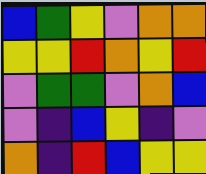[["blue", "green", "yellow", "violet", "orange", "orange"], ["yellow", "yellow", "red", "orange", "yellow", "red"], ["violet", "green", "green", "violet", "orange", "blue"], ["violet", "indigo", "blue", "yellow", "indigo", "violet"], ["orange", "indigo", "red", "blue", "yellow", "yellow"]]